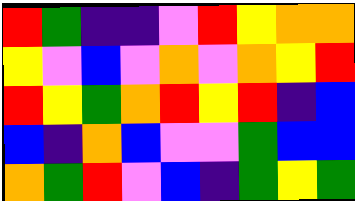[["red", "green", "indigo", "indigo", "violet", "red", "yellow", "orange", "orange"], ["yellow", "violet", "blue", "violet", "orange", "violet", "orange", "yellow", "red"], ["red", "yellow", "green", "orange", "red", "yellow", "red", "indigo", "blue"], ["blue", "indigo", "orange", "blue", "violet", "violet", "green", "blue", "blue"], ["orange", "green", "red", "violet", "blue", "indigo", "green", "yellow", "green"]]